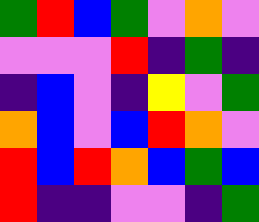[["green", "red", "blue", "green", "violet", "orange", "violet"], ["violet", "violet", "violet", "red", "indigo", "green", "indigo"], ["indigo", "blue", "violet", "indigo", "yellow", "violet", "green"], ["orange", "blue", "violet", "blue", "red", "orange", "violet"], ["red", "blue", "red", "orange", "blue", "green", "blue"], ["red", "indigo", "indigo", "violet", "violet", "indigo", "green"]]